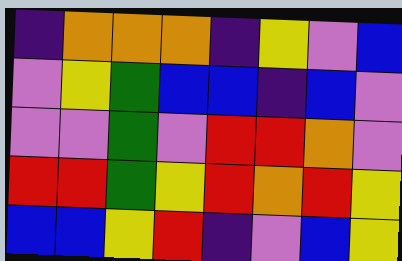[["indigo", "orange", "orange", "orange", "indigo", "yellow", "violet", "blue"], ["violet", "yellow", "green", "blue", "blue", "indigo", "blue", "violet"], ["violet", "violet", "green", "violet", "red", "red", "orange", "violet"], ["red", "red", "green", "yellow", "red", "orange", "red", "yellow"], ["blue", "blue", "yellow", "red", "indigo", "violet", "blue", "yellow"]]